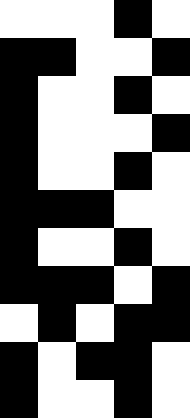[["white", "white", "white", "black", "white"], ["black", "black", "white", "white", "black"], ["black", "white", "white", "black", "white"], ["black", "white", "white", "white", "black"], ["black", "white", "white", "black", "white"], ["black", "black", "black", "white", "white"], ["black", "white", "white", "black", "white"], ["black", "black", "black", "white", "black"], ["white", "black", "white", "black", "black"], ["black", "white", "black", "black", "white"], ["black", "white", "white", "black", "white"]]